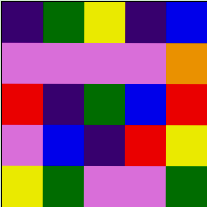[["indigo", "green", "yellow", "indigo", "blue"], ["violet", "violet", "violet", "violet", "orange"], ["red", "indigo", "green", "blue", "red"], ["violet", "blue", "indigo", "red", "yellow"], ["yellow", "green", "violet", "violet", "green"]]